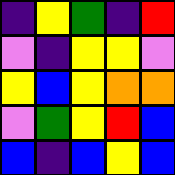[["indigo", "yellow", "green", "indigo", "red"], ["violet", "indigo", "yellow", "yellow", "violet"], ["yellow", "blue", "yellow", "orange", "orange"], ["violet", "green", "yellow", "red", "blue"], ["blue", "indigo", "blue", "yellow", "blue"]]